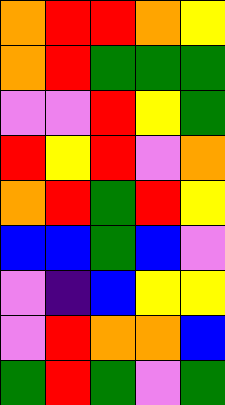[["orange", "red", "red", "orange", "yellow"], ["orange", "red", "green", "green", "green"], ["violet", "violet", "red", "yellow", "green"], ["red", "yellow", "red", "violet", "orange"], ["orange", "red", "green", "red", "yellow"], ["blue", "blue", "green", "blue", "violet"], ["violet", "indigo", "blue", "yellow", "yellow"], ["violet", "red", "orange", "orange", "blue"], ["green", "red", "green", "violet", "green"]]